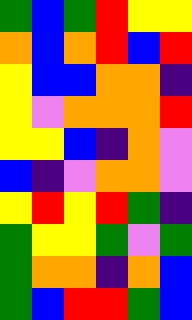[["green", "blue", "green", "red", "yellow", "yellow"], ["orange", "blue", "orange", "red", "blue", "red"], ["yellow", "blue", "blue", "orange", "orange", "indigo"], ["yellow", "violet", "orange", "orange", "orange", "red"], ["yellow", "yellow", "blue", "indigo", "orange", "violet"], ["blue", "indigo", "violet", "orange", "orange", "violet"], ["yellow", "red", "yellow", "red", "green", "indigo"], ["green", "yellow", "yellow", "green", "violet", "green"], ["green", "orange", "orange", "indigo", "orange", "blue"], ["green", "blue", "red", "red", "green", "blue"]]